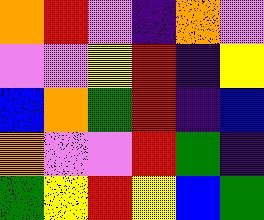[["orange", "red", "violet", "indigo", "orange", "violet"], ["violet", "violet", "yellow", "red", "indigo", "yellow"], ["blue", "orange", "green", "red", "indigo", "blue"], ["orange", "violet", "violet", "red", "green", "indigo"], ["green", "yellow", "red", "yellow", "blue", "green"]]